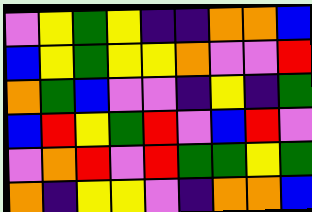[["violet", "yellow", "green", "yellow", "indigo", "indigo", "orange", "orange", "blue"], ["blue", "yellow", "green", "yellow", "yellow", "orange", "violet", "violet", "red"], ["orange", "green", "blue", "violet", "violet", "indigo", "yellow", "indigo", "green"], ["blue", "red", "yellow", "green", "red", "violet", "blue", "red", "violet"], ["violet", "orange", "red", "violet", "red", "green", "green", "yellow", "green"], ["orange", "indigo", "yellow", "yellow", "violet", "indigo", "orange", "orange", "blue"]]